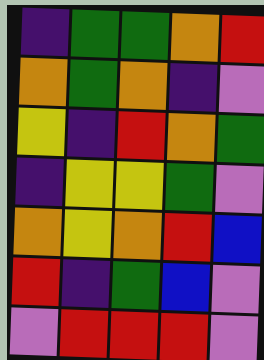[["indigo", "green", "green", "orange", "red"], ["orange", "green", "orange", "indigo", "violet"], ["yellow", "indigo", "red", "orange", "green"], ["indigo", "yellow", "yellow", "green", "violet"], ["orange", "yellow", "orange", "red", "blue"], ["red", "indigo", "green", "blue", "violet"], ["violet", "red", "red", "red", "violet"]]